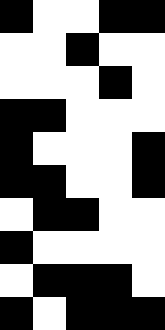[["black", "white", "white", "black", "black"], ["white", "white", "black", "white", "white"], ["white", "white", "white", "black", "white"], ["black", "black", "white", "white", "white"], ["black", "white", "white", "white", "black"], ["black", "black", "white", "white", "black"], ["white", "black", "black", "white", "white"], ["black", "white", "white", "white", "white"], ["white", "black", "black", "black", "white"], ["black", "white", "black", "black", "black"]]